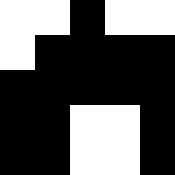[["white", "white", "black", "white", "white"], ["white", "black", "black", "black", "black"], ["black", "black", "black", "black", "black"], ["black", "black", "white", "white", "black"], ["black", "black", "white", "white", "black"]]